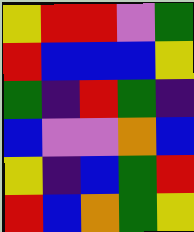[["yellow", "red", "red", "violet", "green"], ["red", "blue", "blue", "blue", "yellow"], ["green", "indigo", "red", "green", "indigo"], ["blue", "violet", "violet", "orange", "blue"], ["yellow", "indigo", "blue", "green", "red"], ["red", "blue", "orange", "green", "yellow"]]